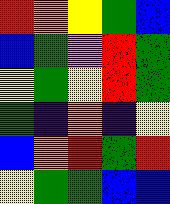[["red", "orange", "yellow", "green", "blue"], ["blue", "green", "violet", "red", "green"], ["yellow", "green", "yellow", "red", "green"], ["green", "indigo", "orange", "indigo", "yellow"], ["blue", "orange", "red", "green", "red"], ["yellow", "green", "green", "blue", "blue"]]